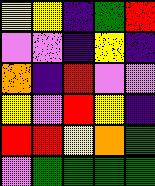[["yellow", "yellow", "indigo", "green", "red"], ["violet", "violet", "indigo", "yellow", "indigo"], ["orange", "indigo", "red", "violet", "violet"], ["yellow", "violet", "red", "yellow", "indigo"], ["red", "red", "yellow", "orange", "green"], ["violet", "green", "green", "green", "green"]]